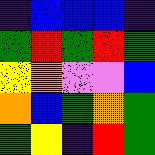[["indigo", "blue", "blue", "blue", "indigo"], ["green", "red", "green", "red", "green"], ["yellow", "orange", "violet", "violet", "blue"], ["orange", "blue", "green", "orange", "green"], ["green", "yellow", "indigo", "red", "green"]]